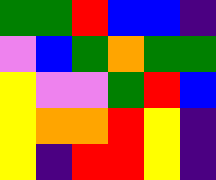[["green", "green", "red", "blue", "blue", "indigo"], ["violet", "blue", "green", "orange", "green", "green"], ["yellow", "violet", "violet", "green", "red", "blue"], ["yellow", "orange", "orange", "red", "yellow", "indigo"], ["yellow", "indigo", "red", "red", "yellow", "indigo"]]